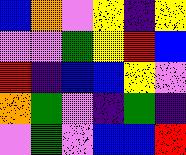[["blue", "orange", "violet", "yellow", "indigo", "yellow"], ["violet", "violet", "green", "yellow", "red", "blue"], ["red", "indigo", "blue", "blue", "yellow", "violet"], ["orange", "green", "violet", "indigo", "green", "indigo"], ["violet", "green", "violet", "blue", "blue", "red"]]